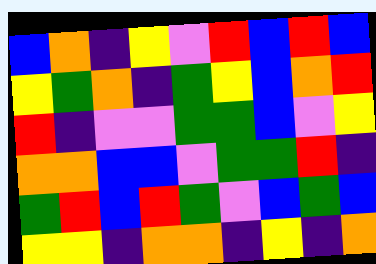[["blue", "orange", "indigo", "yellow", "violet", "red", "blue", "red", "blue"], ["yellow", "green", "orange", "indigo", "green", "yellow", "blue", "orange", "red"], ["red", "indigo", "violet", "violet", "green", "green", "blue", "violet", "yellow"], ["orange", "orange", "blue", "blue", "violet", "green", "green", "red", "indigo"], ["green", "red", "blue", "red", "green", "violet", "blue", "green", "blue"], ["yellow", "yellow", "indigo", "orange", "orange", "indigo", "yellow", "indigo", "orange"]]